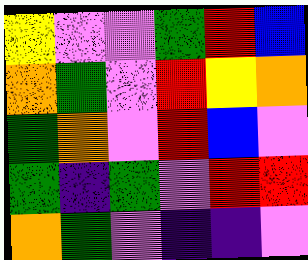[["yellow", "violet", "violet", "green", "red", "blue"], ["orange", "green", "violet", "red", "yellow", "orange"], ["green", "orange", "violet", "red", "blue", "violet"], ["green", "indigo", "green", "violet", "red", "red"], ["orange", "green", "violet", "indigo", "indigo", "violet"]]